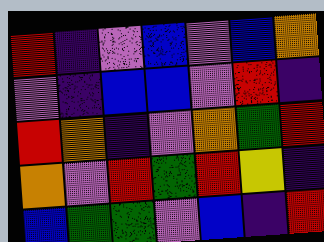[["red", "indigo", "violet", "blue", "violet", "blue", "orange"], ["violet", "indigo", "blue", "blue", "violet", "red", "indigo"], ["red", "orange", "indigo", "violet", "orange", "green", "red"], ["orange", "violet", "red", "green", "red", "yellow", "indigo"], ["blue", "green", "green", "violet", "blue", "indigo", "red"]]